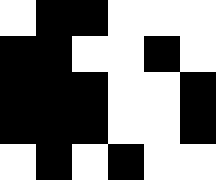[["white", "black", "black", "white", "white", "white"], ["black", "black", "white", "white", "black", "white"], ["black", "black", "black", "white", "white", "black"], ["black", "black", "black", "white", "white", "black"], ["white", "black", "white", "black", "white", "white"]]